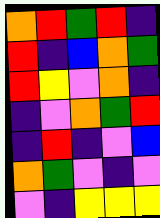[["orange", "red", "green", "red", "indigo"], ["red", "indigo", "blue", "orange", "green"], ["red", "yellow", "violet", "orange", "indigo"], ["indigo", "violet", "orange", "green", "red"], ["indigo", "red", "indigo", "violet", "blue"], ["orange", "green", "violet", "indigo", "violet"], ["violet", "indigo", "yellow", "yellow", "yellow"]]